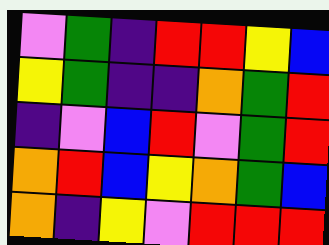[["violet", "green", "indigo", "red", "red", "yellow", "blue"], ["yellow", "green", "indigo", "indigo", "orange", "green", "red"], ["indigo", "violet", "blue", "red", "violet", "green", "red"], ["orange", "red", "blue", "yellow", "orange", "green", "blue"], ["orange", "indigo", "yellow", "violet", "red", "red", "red"]]